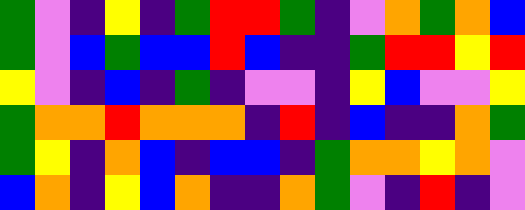[["green", "violet", "indigo", "yellow", "indigo", "green", "red", "red", "green", "indigo", "violet", "orange", "green", "orange", "blue"], ["green", "violet", "blue", "green", "blue", "blue", "red", "blue", "indigo", "indigo", "green", "red", "red", "yellow", "red"], ["yellow", "violet", "indigo", "blue", "indigo", "green", "indigo", "violet", "violet", "indigo", "yellow", "blue", "violet", "violet", "yellow"], ["green", "orange", "orange", "red", "orange", "orange", "orange", "indigo", "red", "indigo", "blue", "indigo", "indigo", "orange", "green"], ["green", "yellow", "indigo", "orange", "blue", "indigo", "blue", "blue", "indigo", "green", "orange", "orange", "yellow", "orange", "violet"], ["blue", "orange", "indigo", "yellow", "blue", "orange", "indigo", "indigo", "orange", "green", "violet", "indigo", "red", "indigo", "violet"]]